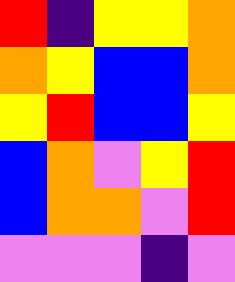[["red", "indigo", "yellow", "yellow", "orange"], ["orange", "yellow", "blue", "blue", "orange"], ["yellow", "red", "blue", "blue", "yellow"], ["blue", "orange", "violet", "yellow", "red"], ["blue", "orange", "orange", "violet", "red"], ["violet", "violet", "violet", "indigo", "violet"]]